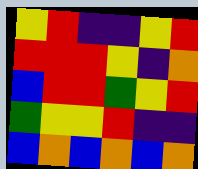[["yellow", "red", "indigo", "indigo", "yellow", "red"], ["red", "red", "red", "yellow", "indigo", "orange"], ["blue", "red", "red", "green", "yellow", "red"], ["green", "yellow", "yellow", "red", "indigo", "indigo"], ["blue", "orange", "blue", "orange", "blue", "orange"]]